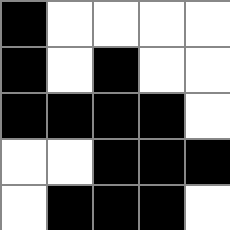[["black", "white", "white", "white", "white"], ["black", "white", "black", "white", "white"], ["black", "black", "black", "black", "white"], ["white", "white", "black", "black", "black"], ["white", "black", "black", "black", "white"]]